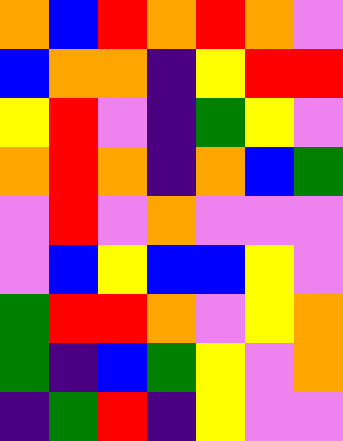[["orange", "blue", "red", "orange", "red", "orange", "violet"], ["blue", "orange", "orange", "indigo", "yellow", "red", "red"], ["yellow", "red", "violet", "indigo", "green", "yellow", "violet"], ["orange", "red", "orange", "indigo", "orange", "blue", "green"], ["violet", "red", "violet", "orange", "violet", "violet", "violet"], ["violet", "blue", "yellow", "blue", "blue", "yellow", "violet"], ["green", "red", "red", "orange", "violet", "yellow", "orange"], ["green", "indigo", "blue", "green", "yellow", "violet", "orange"], ["indigo", "green", "red", "indigo", "yellow", "violet", "violet"]]